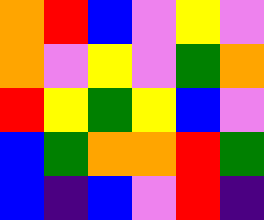[["orange", "red", "blue", "violet", "yellow", "violet"], ["orange", "violet", "yellow", "violet", "green", "orange"], ["red", "yellow", "green", "yellow", "blue", "violet"], ["blue", "green", "orange", "orange", "red", "green"], ["blue", "indigo", "blue", "violet", "red", "indigo"]]